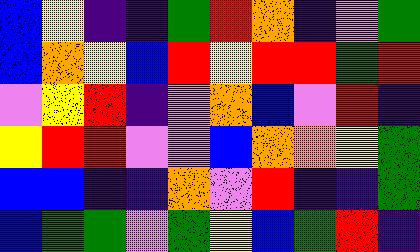[["blue", "yellow", "indigo", "indigo", "green", "red", "orange", "indigo", "violet", "green"], ["blue", "orange", "yellow", "blue", "red", "yellow", "red", "red", "green", "red"], ["violet", "yellow", "red", "indigo", "violet", "orange", "blue", "violet", "red", "indigo"], ["yellow", "red", "red", "violet", "violet", "blue", "orange", "orange", "yellow", "green"], ["blue", "blue", "indigo", "indigo", "orange", "violet", "red", "indigo", "indigo", "green"], ["blue", "green", "green", "violet", "green", "yellow", "blue", "green", "red", "indigo"]]